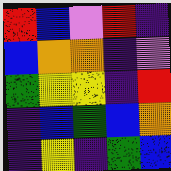[["red", "blue", "violet", "red", "indigo"], ["blue", "orange", "orange", "indigo", "violet"], ["green", "yellow", "yellow", "indigo", "red"], ["indigo", "blue", "green", "blue", "orange"], ["indigo", "yellow", "indigo", "green", "blue"]]